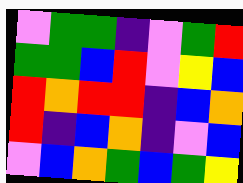[["violet", "green", "green", "indigo", "violet", "green", "red"], ["green", "green", "blue", "red", "violet", "yellow", "blue"], ["red", "orange", "red", "red", "indigo", "blue", "orange"], ["red", "indigo", "blue", "orange", "indigo", "violet", "blue"], ["violet", "blue", "orange", "green", "blue", "green", "yellow"]]